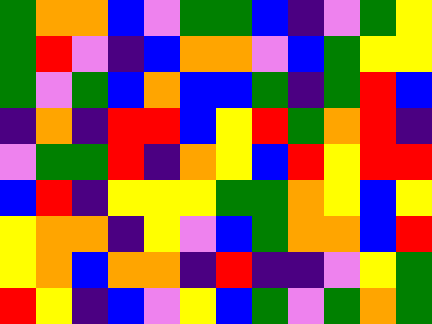[["green", "orange", "orange", "blue", "violet", "green", "green", "blue", "indigo", "violet", "green", "yellow"], ["green", "red", "violet", "indigo", "blue", "orange", "orange", "violet", "blue", "green", "yellow", "yellow"], ["green", "violet", "green", "blue", "orange", "blue", "blue", "green", "indigo", "green", "red", "blue"], ["indigo", "orange", "indigo", "red", "red", "blue", "yellow", "red", "green", "orange", "red", "indigo"], ["violet", "green", "green", "red", "indigo", "orange", "yellow", "blue", "red", "yellow", "red", "red"], ["blue", "red", "indigo", "yellow", "yellow", "yellow", "green", "green", "orange", "yellow", "blue", "yellow"], ["yellow", "orange", "orange", "indigo", "yellow", "violet", "blue", "green", "orange", "orange", "blue", "red"], ["yellow", "orange", "blue", "orange", "orange", "indigo", "red", "indigo", "indigo", "violet", "yellow", "green"], ["red", "yellow", "indigo", "blue", "violet", "yellow", "blue", "green", "violet", "green", "orange", "green"]]